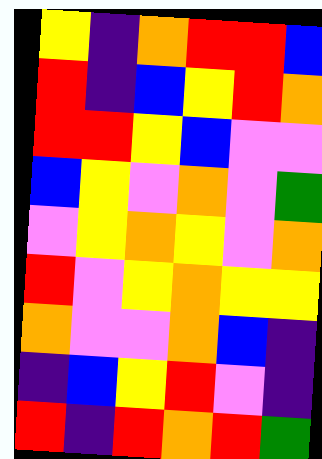[["yellow", "indigo", "orange", "red", "red", "blue"], ["red", "indigo", "blue", "yellow", "red", "orange"], ["red", "red", "yellow", "blue", "violet", "violet"], ["blue", "yellow", "violet", "orange", "violet", "green"], ["violet", "yellow", "orange", "yellow", "violet", "orange"], ["red", "violet", "yellow", "orange", "yellow", "yellow"], ["orange", "violet", "violet", "orange", "blue", "indigo"], ["indigo", "blue", "yellow", "red", "violet", "indigo"], ["red", "indigo", "red", "orange", "red", "green"]]